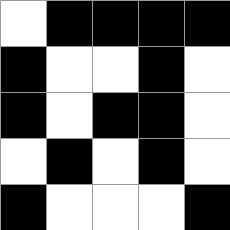[["white", "black", "black", "black", "black"], ["black", "white", "white", "black", "white"], ["black", "white", "black", "black", "white"], ["white", "black", "white", "black", "white"], ["black", "white", "white", "white", "black"]]